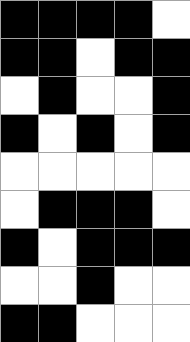[["black", "black", "black", "black", "white"], ["black", "black", "white", "black", "black"], ["white", "black", "white", "white", "black"], ["black", "white", "black", "white", "black"], ["white", "white", "white", "white", "white"], ["white", "black", "black", "black", "white"], ["black", "white", "black", "black", "black"], ["white", "white", "black", "white", "white"], ["black", "black", "white", "white", "white"]]